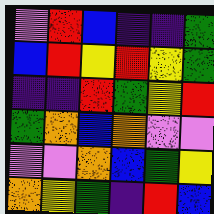[["violet", "red", "blue", "indigo", "indigo", "green"], ["blue", "red", "yellow", "red", "yellow", "green"], ["indigo", "indigo", "red", "green", "yellow", "red"], ["green", "orange", "blue", "orange", "violet", "violet"], ["violet", "violet", "orange", "blue", "green", "yellow"], ["orange", "yellow", "green", "indigo", "red", "blue"]]